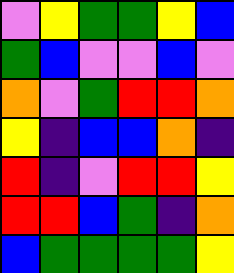[["violet", "yellow", "green", "green", "yellow", "blue"], ["green", "blue", "violet", "violet", "blue", "violet"], ["orange", "violet", "green", "red", "red", "orange"], ["yellow", "indigo", "blue", "blue", "orange", "indigo"], ["red", "indigo", "violet", "red", "red", "yellow"], ["red", "red", "blue", "green", "indigo", "orange"], ["blue", "green", "green", "green", "green", "yellow"]]